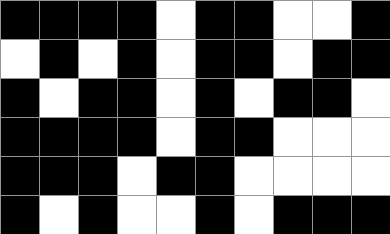[["black", "black", "black", "black", "white", "black", "black", "white", "white", "black"], ["white", "black", "white", "black", "white", "black", "black", "white", "black", "black"], ["black", "white", "black", "black", "white", "black", "white", "black", "black", "white"], ["black", "black", "black", "black", "white", "black", "black", "white", "white", "white"], ["black", "black", "black", "white", "black", "black", "white", "white", "white", "white"], ["black", "white", "black", "white", "white", "black", "white", "black", "black", "black"]]